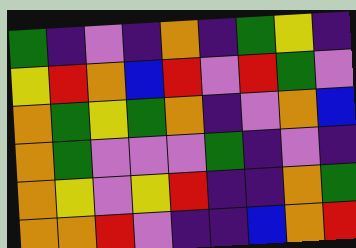[["green", "indigo", "violet", "indigo", "orange", "indigo", "green", "yellow", "indigo"], ["yellow", "red", "orange", "blue", "red", "violet", "red", "green", "violet"], ["orange", "green", "yellow", "green", "orange", "indigo", "violet", "orange", "blue"], ["orange", "green", "violet", "violet", "violet", "green", "indigo", "violet", "indigo"], ["orange", "yellow", "violet", "yellow", "red", "indigo", "indigo", "orange", "green"], ["orange", "orange", "red", "violet", "indigo", "indigo", "blue", "orange", "red"]]